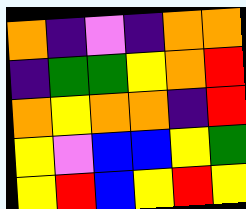[["orange", "indigo", "violet", "indigo", "orange", "orange"], ["indigo", "green", "green", "yellow", "orange", "red"], ["orange", "yellow", "orange", "orange", "indigo", "red"], ["yellow", "violet", "blue", "blue", "yellow", "green"], ["yellow", "red", "blue", "yellow", "red", "yellow"]]